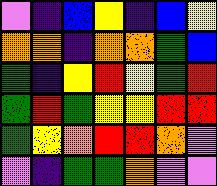[["violet", "indigo", "blue", "yellow", "indigo", "blue", "yellow"], ["orange", "orange", "indigo", "orange", "orange", "green", "blue"], ["green", "indigo", "yellow", "red", "yellow", "green", "red"], ["green", "red", "green", "yellow", "yellow", "red", "red"], ["green", "yellow", "orange", "red", "red", "orange", "violet"], ["violet", "indigo", "green", "green", "orange", "violet", "violet"]]